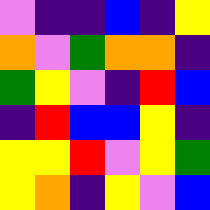[["violet", "indigo", "indigo", "blue", "indigo", "yellow"], ["orange", "violet", "green", "orange", "orange", "indigo"], ["green", "yellow", "violet", "indigo", "red", "blue"], ["indigo", "red", "blue", "blue", "yellow", "indigo"], ["yellow", "yellow", "red", "violet", "yellow", "green"], ["yellow", "orange", "indigo", "yellow", "violet", "blue"]]